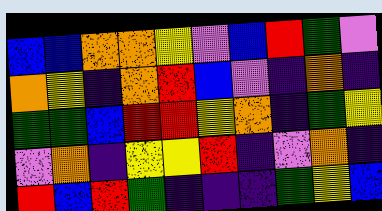[["blue", "blue", "orange", "orange", "yellow", "violet", "blue", "red", "green", "violet"], ["orange", "yellow", "indigo", "orange", "red", "blue", "violet", "indigo", "orange", "indigo"], ["green", "green", "blue", "red", "red", "yellow", "orange", "indigo", "green", "yellow"], ["violet", "orange", "indigo", "yellow", "yellow", "red", "indigo", "violet", "orange", "indigo"], ["red", "blue", "red", "green", "indigo", "indigo", "indigo", "green", "yellow", "blue"]]